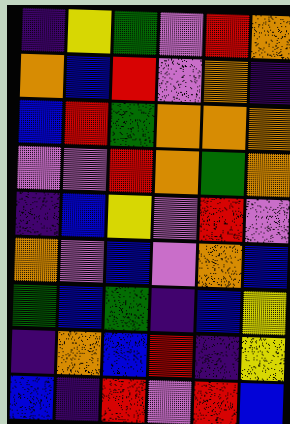[["indigo", "yellow", "green", "violet", "red", "orange"], ["orange", "blue", "red", "violet", "orange", "indigo"], ["blue", "red", "green", "orange", "orange", "orange"], ["violet", "violet", "red", "orange", "green", "orange"], ["indigo", "blue", "yellow", "violet", "red", "violet"], ["orange", "violet", "blue", "violet", "orange", "blue"], ["green", "blue", "green", "indigo", "blue", "yellow"], ["indigo", "orange", "blue", "red", "indigo", "yellow"], ["blue", "indigo", "red", "violet", "red", "blue"]]